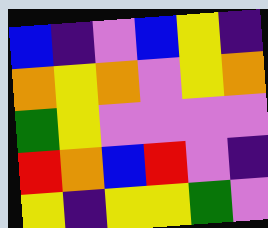[["blue", "indigo", "violet", "blue", "yellow", "indigo"], ["orange", "yellow", "orange", "violet", "yellow", "orange"], ["green", "yellow", "violet", "violet", "violet", "violet"], ["red", "orange", "blue", "red", "violet", "indigo"], ["yellow", "indigo", "yellow", "yellow", "green", "violet"]]